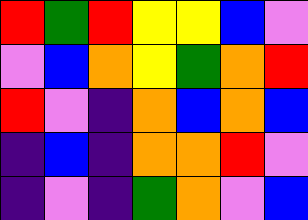[["red", "green", "red", "yellow", "yellow", "blue", "violet"], ["violet", "blue", "orange", "yellow", "green", "orange", "red"], ["red", "violet", "indigo", "orange", "blue", "orange", "blue"], ["indigo", "blue", "indigo", "orange", "orange", "red", "violet"], ["indigo", "violet", "indigo", "green", "orange", "violet", "blue"]]